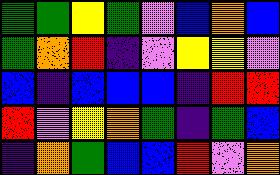[["green", "green", "yellow", "green", "violet", "blue", "orange", "blue"], ["green", "orange", "red", "indigo", "violet", "yellow", "yellow", "violet"], ["blue", "indigo", "blue", "blue", "blue", "indigo", "red", "red"], ["red", "violet", "yellow", "orange", "green", "indigo", "green", "blue"], ["indigo", "orange", "green", "blue", "blue", "red", "violet", "orange"]]